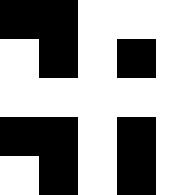[["black", "black", "white", "white", "white"], ["white", "black", "white", "black", "white"], ["white", "white", "white", "white", "white"], ["black", "black", "white", "black", "white"], ["white", "black", "white", "black", "white"]]